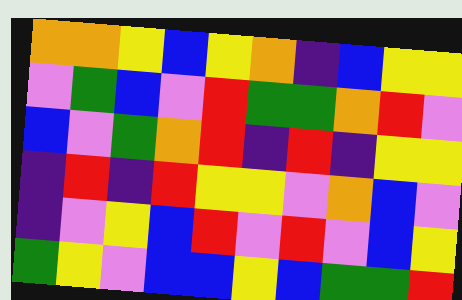[["orange", "orange", "yellow", "blue", "yellow", "orange", "indigo", "blue", "yellow", "yellow"], ["violet", "green", "blue", "violet", "red", "green", "green", "orange", "red", "violet"], ["blue", "violet", "green", "orange", "red", "indigo", "red", "indigo", "yellow", "yellow"], ["indigo", "red", "indigo", "red", "yellow", "yellow", "violet", "orange", "blue", "violet"], ["indigo", "violet", "yellow", "blue", "red", "violet", "red", "violet", "blue", "yellow"], ["green", "yellow", "violet", "blue", "blue", "yellow", "blue", "green", "green", "red"]]